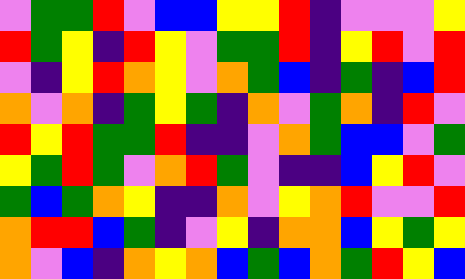[["violet", "green", "green", "red", "violet", "blue", "blue", "yellow", "yellow", "red", "indigo", "violet", "violet", "violet", "yellow"], ["red", "green", "yellow", "indigo", "red", "yellow", "violet", "green", "green", "red", "indigo", "yellow", "red", "violet", "red"], ["violet", "indigo", "yellow", "red", "orange", "yellow", "violet", "orange", "green", "blue", "indigo", "green", "indigo", "blue", "red"], ["orange", "violet", "orange", "indigo", "green", "yellow", "green", "indigo", "orange", "violet", "green", "orange", "indigo", "red", "violet"], ["red", "yellow", "red", "green", "green", "red", "indigo", "indigo", "violet", "orange", "green", "blue", "blue", "violet", "green"], ["yellow", "green", "red", "green", "violet", "orange", "red", "green", "violet", "indigo", "indigo", "blue", "yellow", "red", "violet"], ["green", "blue", "green", "orange", "yellow", "indigo", "indigo", "orange", "violet", "yellow", "orange", "red", "violet", "violet", "red"], ["orange", "red", "red", "blue", "green", "indigo", "violet", "yellow", "indigo", "orange", "orange", "blue", "yellow", "green", "yellow"], ["orange", "violet", "blue", "indigo", "orange", "yellow", "orange", "blue", "green", "blue", "orange", "green", "red", "yellow", "blue"]]